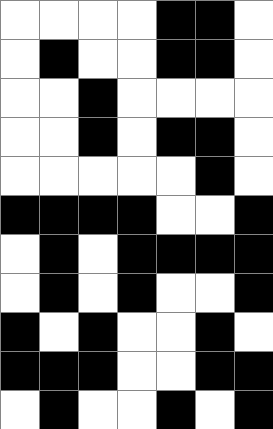[["white", "white", "white", "white", "black", "black", "white"], ["white", "black", "white", "white", "black", "black", "white"], ["white", "white", "black", "white", "white", "white", "white"], ["white", "white", "black", "white", "black", "black", "white"], ["white", "white", "white", "white", "white", "black", "white"], ["black", "black", "black", "black", "white", "white", "black"], ["white", "black", "white", "black", "black", "black", "black"], ["white", "black", "white", "black", "white", "white", "black"], ["black", "white", "black", "white", "white", "black", "white"], ["black", "black", "black", "white", "white", "black", "black"], ["white", "black", "white", "white", "black", "white", "black"]]